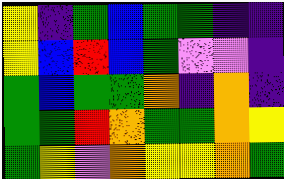[["yellow", "indigo", "green", "blue", "green", "green", "indigo", "indigo"], ["yellow", "blue", "red", "blue", "green", "violet", "violet", "indigo"], ["green", "blue", "green", "green", "orange", "indigo", "orange", "indigo"], ["green", "green", "red", "orange", "green", "green", "orange", "yellow"], ["green", "yellow", "violet", "orange", "yellow", "yellow", "orange", "green"]]